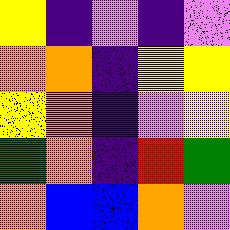[["yellow", "indigo", "violet", "indigo", "violet"], ["orange", "orange", "indigo", "yellow", "yellow"], ["yellow", "orange", "indigo", "violet", "yellow"], ["green", "orange", "indigo", "red", "green"], ["orange", "blue", "blue", "orange", "violet"]]